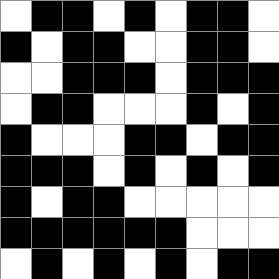[["white", "black", "black", "white", "black", "white", "black", "black", "white"], ["black", "white", "black", "black", "white", "white", "black", "black", "white"], ["white", "white", "black", "black", "black", "white", "black", "black", "black"], ["white", "black", "black", "white", "white", "white", "black", "white", "black"], ["black", "white", "white", "white", "black", "black", "white", "black", "black"], ["black", "black", "black", "white", "black", "white", "black", "white", "black"], ["black", "white", "black", "black", "white", "white", "white", "white", "white"], ["black", "black", "black", "black", "black", "black", "white", "white", "white"], ["white", "black", "white", "black", "white", "black", "white", "black", "black"]]